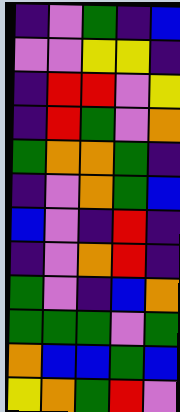[["indigo", "violet", "green", "indigo", "blue"], ["violet", "violet", "yellow", "yellow", "indigo"], ["indigo", "red", "red", "violet", "yellow"], ["indigo", "red", "green", "violet", "orange"], ["green", "orange", "orange", "green", "indigo"], ["indigo", "violet", "orange", "green", "blue"], ["blue", "violet", "indigo", "red", "indigo"], ["indigo", "violet", "orange", "red", "indigo"], ["green", "violet", "indigo", "blue", "orange"], ["green", "green", "green", "violet", "green"], ["orange", "blue", "blue", "green", "blue"], ["yellow", "orange", "green", "red", "violet"]]